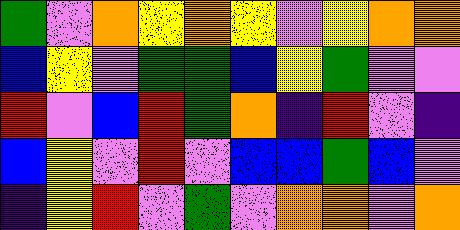[["green", "violet", "orange", "yellow", "orange", "yellow", "violet", "yellow", "orange", "orange"], ["blue", "yellow", "violet", "green", "green", "blue", "yellow", "green", "violet", "violet"], ["red", "violet", "blue", "red", "green", "orange", "indigo", "red", "violet", "indigo"], ["blue", "yellow", "violet", "red", "violet", "blue", "blue", "green", "blue", "violet"], ["indigo", "yellow", "red", "violet", "green", "violet", "orange", "orange", "violet", "orange"]]